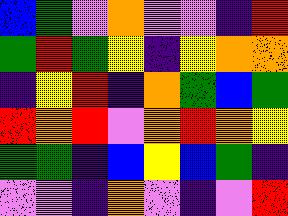[["blue", "green", "violet", "orange", "violet", "violet", "indigo", "red"], ["green", "red", "green", "yellow", "indigo", "yellow", "orange", "orange"], ["indigo", "yellow", "red", "indigo", "orange", "green", "blue", "green"], ["red", "orange", "red", "violet", "orange", "red", "orange", "yellow"], ["green", "green", "indigo", "blue", "yellow", "blue", "green", "indigo"], ["violet", "violet", "indigo", "orange", "violet", "indigo", "violet", "red"]]